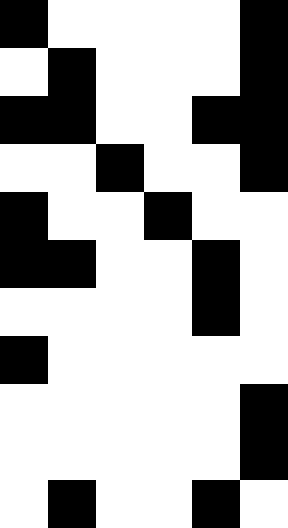[["black", "white", "white", "white", "white", "black"], ["white", "black", "white", "white", "white", "black"], ["black", "black", "white", "white", "black", "black"], ["white", "white", "black", "white", "white", "black"], ["black", "white", "white", "black", "white", "white"], ["black", "black", "white", "white", "black", "white"], ["white", "white", "white", "white", "black", "white"], ["black", "white", "white", "white", "white", "white"], ["white", "white", "white", "white", "white", "black"], ["white", "white", "white", "white", "white", "black"], ["white", "black", "white", "white", "black", "white"]]